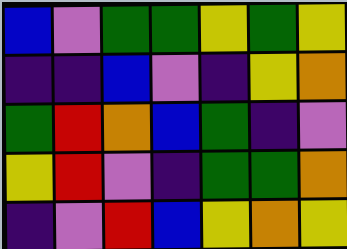[["blue", "violet", "green", "green", "yellow", "green", "yellow"], ["indigo", "indigo", "blue", "violet", "indigo", "yellow", "orange"], ["green", "red", "orange", "blue", "green", "indigo", "violet"], ["yellow", "red", "violet", "indigo", "green", "green", "orange"], ["indigo", "violet", "red", "blue", "yellow", "orange", "yellow"]]